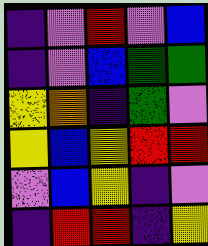[["indigo", "violet", "red", "violet", "blue"], ["indigo", "violet", "blue", "green", "green"], ["yellow", "orange", "indigo", "green", "violet"], ["yellow", "blue", "yellow", "red", "red"], ["violet", "blue", "yellow", "indigo", "violet"], ["indigo", "red", "red", "indigo", "yellow"]]